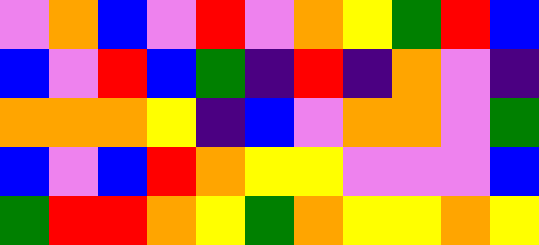[["violet", "orange", "blue", "violet", "red", "violet", "orange", "yellow", "green", "red", "blue"], ["blue", "violet", "red", "blue", "green", "indigo", "red", "indigo", "orange", "violet", "indigo"], ["orange", "orange", "orange", "yellow", "indigo", "blue", "violet", "orange", "orange", "violet", "green"], ["blue", "violet", "blue", "red", "orange", "yellow", "yellow", "violet", "violet", "violet", "blue"], ["green", "red", "red", "orange", "yellow", "green", "orange", "yellow", "yellow", "orange", "yellow"]]